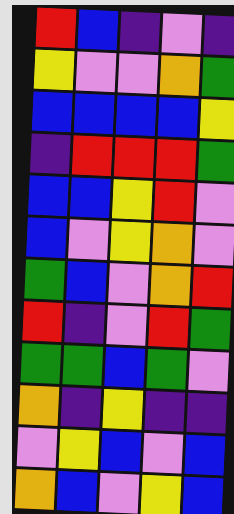[["red", "blue", "indigo", "violet", "indigo"], ["yellow", "violet", "violet", "orange", "green"], ["blue", "blue", "blue", "blue", "yellow"], ["indigo", "red", "red", "red", "green"], ["blue", "blue", "yellow", "red", "violet"], ["blue", "violet", "yellow", "orange", "violet"], ["green", "blue", "violet", "orange", "red"], ["red", "indigo", "violet", "red", "green"], ["green", "green", "blue", "green", "violet"], ["orange", "indigo", "yellow", "indigo", "indigo"], ["violet", "yellow", "blue", "violet", "blue"], ["orange", "blue", "violet", "yellow", "blue"]]